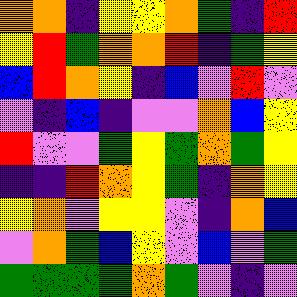[["orange", "orange", "indigo", "yellow", "yellow", "orange", "green", "indigo", "red"], ["yellow", "red", "green", "orange", "orange", "red", "indigo", "green", "yellow"], ["blue", "red", "orange", "yellow", "indigo", "blue", "violet", "red", "violet"], ["violet", "indigo", "blue", "indigo", "violet", "violet", "orange", "blue", "yellow"], ["red", "violet", "violet", "green", "yellow", "green", "orange", "green", "yellow"], ["indigo", "indigo", "red", "orange", "yellow", "green", "indigo", "orange", "yellow"], ["yellow", "orange", "violet", "yellow", "yellow", "violet", "indigo", "orange", "blue"], ["violet", "orange", "green", "blue", "yellow", "violet", "blue", "violet", "green"], ["green", "green", "green", "green", "orange", "green", "violet", "indigo", "violet"]]